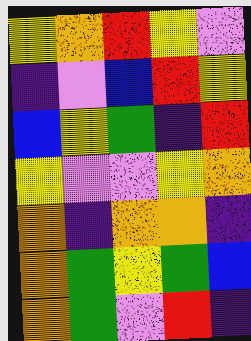[["yellow", "orange", "red", "yellow", "violet"], ["indigo", "violet", "blue", "red", "yellow"], ["blue", "yellow", "green", "indigo", "red"], ["yellow", "violet", "violet", "yellow", "orange"], ["orange", "indigo", "orange", "orange", "indigo"], ["orange", "green", "yellow", "green", "blue"], ["orange", "green", "violet", "red", "indigo"]]